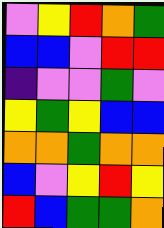[["violet", "yellow", "red", "orange", "green"], ["blue", "blue", "violet", "red", "red"], ["indigo", "violet", "violet", "green", "violet"], ["yellow", "green", "yellow", "blue", "blue"], ["orange", "orange", "green", "orange", "orange"], ["blue", "violet", "yellow", "red", "yellow"], ["red", "blue", "green", "green", "orange"]]